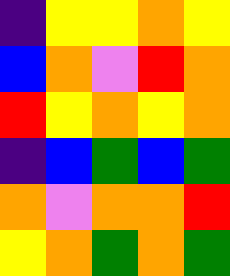[["indigo", "yellow", "yellow", "orange", "yellow"], ["blue", "orange", "violet", "red", "orange"], ["red", "yellow", "orange", "yellow", "orange"], ["indigo", "blue", "green", "blue", "green"], ["orange", "violet", "orange", "orange", "red"], ["yellow", "orange", "green", "orange", "green"]]